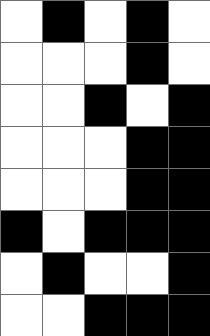[["white", "black", "white", "black", "white"], ["white", "white", "white", "black", "white"], ["white", "white", "black", "white", "black"], ["white", "white", "white", "black", "black"], ["white", "white", "white", "black", "black"], ["black", "white", "black", "black", "black"], ["white", "black", "white", "white", "black"], ["white", "white", "black", "black", "black"]]